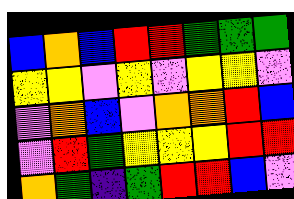[["blue", "orange", "blue", "red", "red", "green", "green", "green"], ["yellow", "yellow", "violet", "yellow", "violet", "yellow", "yellow", "violet"], ["violet", "orange", "blue", "violet", "orange", "orange", "red", "blue"], ["violet", "red", "green", "yellow", "yellow", "yellow", "red", "red"], ["orange", "green", "indigo", "green", "red", "red", "blue", "violet"]]